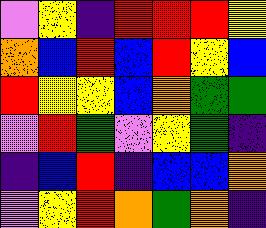[["violet", "yellow", "indigo", "red", "red", "red", "yellow"], ["orange", "blue", "red", "blue", "red", "yellow", "blue"], ["red", "yellow", "yellow", "blue", "orange", "green", "green"], ["violet", "red", "green", "violet", "yellow", "green", "indigo"], ["indigo", "blue", "red", "indigo", "blue", "blue", "orange"], ["violet", "yellow", "red", "orange", "green", "orange", "indigo"]]